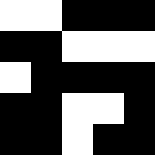[["white", "white", "black", "black", "black"], ["black", "black", "white", "white", "white"], ["white", "black", "black", "black", "black"], ["black", "black", "white", "white", "black"], ["black", "black", "white", "black", "black"]]